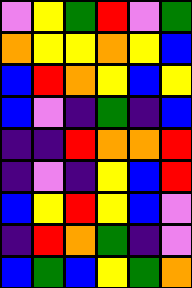[["violet", "yellow", "green", "red", "violet", "green"], ["orange", "yellow", "yellow", "orange", "yellow", "blue"], ["blue", "red", "orange", "yellow", "blue", "yellow"], ["blue", "violet", "indigo", "green", "indigo", "blue"], ["indigo", "indigo", "red", "orange", "orange", "red"], ["indigo", "violet", "indigo", "yellow", "blue", "red"], ["blue", "yellow", "red", "yellow", "blue", "violet"], ["indigo", "red", "orange", "green", "indigo", "violet"], ["blue", "green", "blue", "yellow", "green", "orange"]]